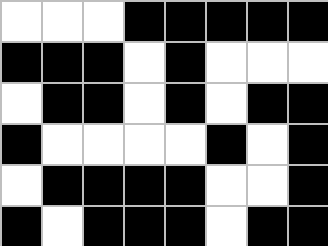[["white", "white", "white", "black", "black", "black", "black", "black"], ["black", "black", "black", "white", "black", "white", "white", "white"], ["white", "black", "black", "white", "black", "white", "black", "black"], ["black", "white", "white", "white", "white", "black", "white", "black"], ["white", "black", "black", "black", "black", "white", "white", "black"], ["black", "white", "black", "black", "black", "white", "black", "black"]]